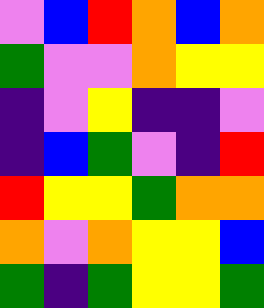[["violet", "blue", "red", "orange", "blue", "orange"], ["green", "violet", "violet", "orange", "yellow", "yellow"], ["indigo", "violet", "yellow", "indigo", "indigo", "violet"], ["indigo", "blue", "green", "violet", "indigo", "red"], ["red", "yellow", "yellow", "green", "orange", "orange"], ["orange", "violet", "orange", "yellow", "yellow", "blue"], ["green", "indigo", "green", "yellow", "yellow", "green"]]